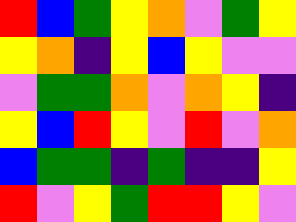[["red", "blue", "green", "yellow", "orange", "violet", "green", "yellow"], ["yellow", "orange", "indigo", "yellow", "blue", "yellow", "violet", "violet"], ["violet", "green", "green", "orange", "violet", "orange", "yellow", "indigo"], ["yellow", "blue", "red", "yellow", "violet", "red", "violet", "orange"], ["blue", "green", "green", "indigo", "green", "indigo", "indigo", "yellow"], ["red", "violet", "yellow", "green", "red", "red", "yellow", "violet"]]